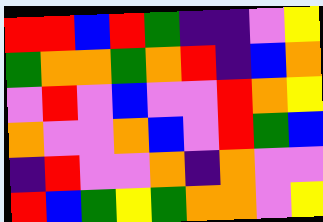[["red", "red", "blue", "red", "green", "indigo", "indigo", "violet", "yellow"], ["green", "orange", "orange", "green", "orange", "red", "indigo", "blue", "orange"], ["violet", "red", "violet", "blue", "violet", "violet", "red", "orange", "yellow"], ["orange", "violet", "violet", "orange", "blue", "violet", "red", "green", "blue"], ["indigo", "red", "violet", "violet", "orange", "indigo", "orange", "violet", "violet"], ["red", "blue", "green", "yellow", "green", "orange", "orange", "violet", "yellow"]]